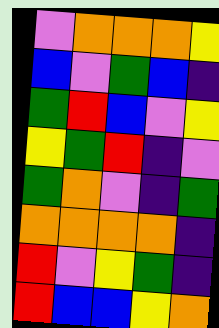[["violet", "orange", "orange", "orange", "yellow"], ["blue", "violet", "green", "blue", "indigo"], ["green", "red", "blue", "violet", "yellow"], ["yellow", "green", "red", "indigo", "violet"], ["green", "orange", "violet", "indigo", "green"], ["orange", "orange", "orange", "orange", "indigo"], ["red", "violet", "yellow", "green", "indigo"], ["red", "blue", "blue", "yellow", "orange"]]